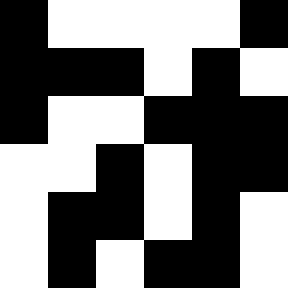[["black", "white", "white", "white", "white", "black"], ["black", "black", "black", "white", "black", "white"], ["black", "white", "white", "black", "black", "black"], ["white", "white", "black", "white", "black", "black"], ["white", "black", "black", "white", "black", "white"], ["white", "black", "white", "black", "black", "white"]]